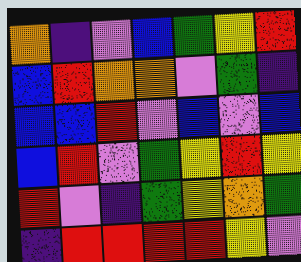[["orange", "indigo", "violet", "blue", "green", "yellow", "red"], ["blue", "red", "orange", "orange", "violet", "green", "indigo"], ["blue", "blue", "red", "violet", "blue", "violet", "blue"], ["blue", "red", "violet", "green", "yellow", "red", "yellow"], ["red", "violet", "indigo", "green", "yellow", "orange", "green"], ["indigo", "red", "red", "red", "red", "yellow", "violet"]]